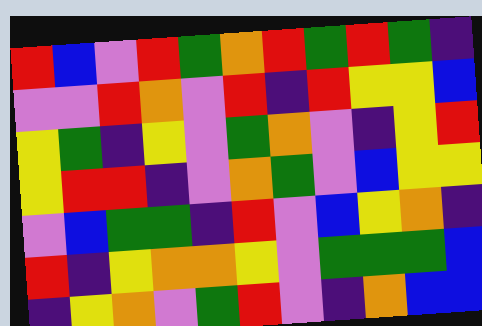[["red", "blue", "violet", "red", "green", "orange", "red", "green", "red", "green", "indigo"], ["violet", "violet", "red", "orange", "violet", "red", "indigo", "red", "yellow", "yellow", "blue"], ["yellow", "green", "indigo", "yellow", "violet", "green", "orange", "violet", "indigo", "yellow", "red"], ["yellow", "red", "red", "indigo", "violet", "orange", "green", "violet", "blue", "yellow", "yellow"], ["violet", "blue", "green", "green", "indigo", "red", "violet", "blue", "yellow", "orange", "indigo"], ["red", "indigo", "yellow", "orange", "orange", "yellow", "violet", "green", "green", "green", "blue"], ["indigo", "yellow", "orange", "violet", "green", "red", "violet", "indigo", "orange", "blue", "blue"]]